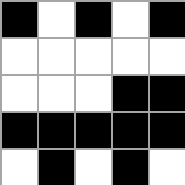[["black", "white", "black", "white", "black"], ["white", "white", "white", "white", "white"], ["white", "white", "white", "black", "black"], ["black", "black", "black", "black", "black"], ["white", "black", "white", "black", "white"]]